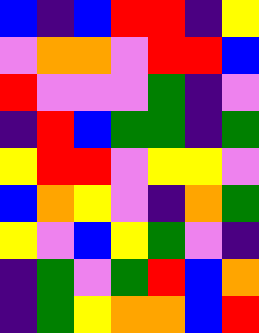[["blue", "indigo", "blue", "red", "red", "indigo", "yellow"], ["violet", "orange", "orange", "violet", "red", "red", "blue"], ["red", "violet", "violet", "violet", "green", "indigo", "violet"], ["indigo", "red", "blue", "green", "green", "indigo", "green"], ["yellow", "red", "red", "violet", "yellow", "yellow", "violet"], ["blue", "orange", "yellow", "violet", "indigo", "orange", "green"], ["yellow", "violet", "blue", "yellow", "green", "violet", "indigo"], ["indigo", "green", "violet", "green", "red", "blue", "orange"], ["indigo", "green", "yellow", "orange", "orange", "blue", "red"]]